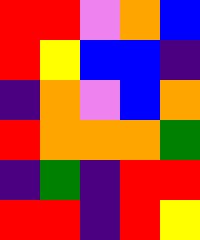[["red", "red", "violet", "orange", "blue"], ["red", "yellow", "blue", "blue", "indigo"], ["indigo", "orange", "violet", "blue", "orange"], ["red", "orange", "orange", "orange", "green"], ["indigo", "green", "indigo", "red", "red"], ["red", "red", "indigo", "red", "yellow"]]